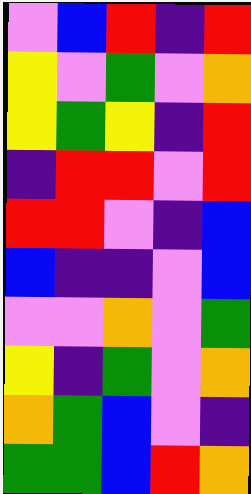[["violet", "blue", "red", "indigo", "red"], ["yellow", "violet", "green", "violet", "orange"], ["yellow", "green", "yellow", "indigo", "red"], ["indigo", "red", "red", "violet", "red"], ["red", "red", "violet", "indigo", "blue"], ["blue", "indigo", "indigo", "violet", "blue"], ["violet", "violet", "orange", "violet", "green"], ["yellow", "indigo", "green", "violet", "orange"], ["orange", "green", "blue", "violet", "indigo"], ["green", "green", "blue", "red", "orange"]]